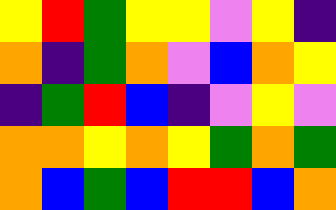[["yellow", "red", "green", "yellow", "yellow", "violet", "yellow", "indigo"], ["orange", "indigo", "green", "orange", "violet", "blue", "orange", "yellow"], ["indigo", "green", "red", "blue", "indigo", "violet", "yellow", "violet"], ["orange", "orange", "yellow", "orange", "yellow", "green", "orange", "green"], ["orange", "blue", "green", "blue", "red", "red", "blue", "orange"]]